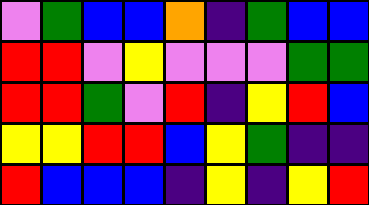[["violet", "green", "blue", "blue", "orange", "indigo", "green", "blue", "blue"], ["red", "red", "violet", "yellow", "violet", "violet", "violet", "green", "green"], ["red", "red", "green", "violet", "red", "indigo", "yellow", "red", "blue"], ["yellow", "yellow", "red", "red", "blue", "yellow", "green", "indigo", "indigo"], ["red", "blue", "blue", "blue", "indigo", "yellow", "indigo", "yellow", "red"]]